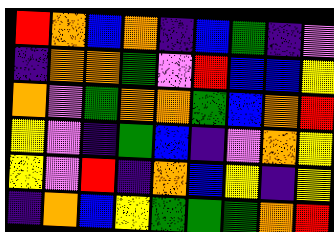[["red", "orange", "blue", "orange", "indigo", "blue", "green", "indigo", "violet"], ["indigo", "orange", "orange", "green", "violet", "red", "blue", "blue", "yellow"], ["orange", "violet", "green", "orange", "orange", "green", "blue", "orange", "red"], ["yellow", "violet", "indigo", "green", "blue", "indigo", "violet", "orange", "yellow"], ["yellow", "violet", "red", "indigo", "orange", "blue", "yellow", "indigo", "yellow"], ["indigo", "orange", "blue", "yellow", "green", "green", "green", "orange", "red"]]